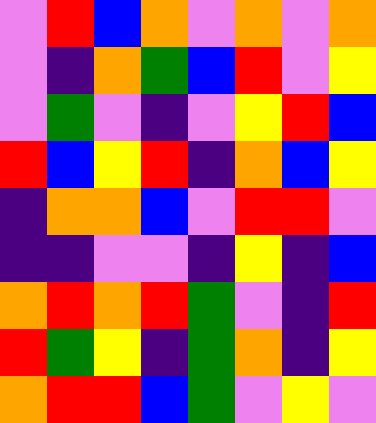[["violet", "red", "blue", "orange", "violet", "orange", "violet", "orange"], ["violet", "indigo", "orange", "green", "blue", "red", "violet", "yellow"], ["violet", "green", "violet", "indigo", "violet", "yellow", "red", "blue"], ["red", "blue", "yellow", "red", "indigo", "orange", "blue", "yellow"], ["indigo", "orange", "orange", "blue", "violet", "red", "red", "violet"], ["indigo", "indigo", "violet", "violet", "indigo", "yellow", "indigo", "blue"], ["orange", "red", "orange", "red", "green", "violet", "indigo", "red"], ["red", "green", "yellow", "indigo", "green", "orange", "indigo", "yellow"], ["orange", "red", "red", "blue", "green", "violet", "yellow", "violet"]]